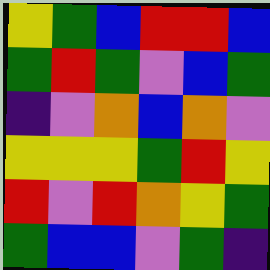[["yellow", "green", "blue", "red", "red", "blue"], ["green", "red", "green", "violet", "blue", "green"], ["indigo", "violet", "orange", "blue", "orange", "violet"], ["yellow", "yellow", "yellow", "green", "red", "yellow"], ["red", "violet", "red", "orange", "yellow", "green"], ["green", "blue", "blue", "violet", "green", "indigo"]]